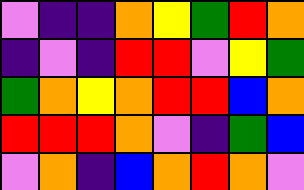[["violet", "indigo", "indigo", "orange", "yellow", "green", "red", "orange"], ["indigo", "violet", "indigo", "red", "red", "violet", "yellow", "green"], ["green", "orange", "yellow", "orange", "red", "red", "blue", "orange"], ["red", "red", "red", "orange", "violet", "indigo", "green", "blue"], ["violet", "orange", "indigo", "blue", "orange", "red", "orange", "violet"]]